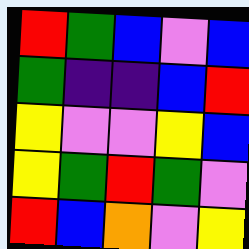[["red", "green", "blue", "violet", "blue"], ["green", "indigo", "indigo", "blue", "red"], ["yellow", "violet", "violet", "yellow", "blue"], ["yellow", "green", "red", "green", "violet"], ["red", "blue", "orange", "violet", "yellow"]]